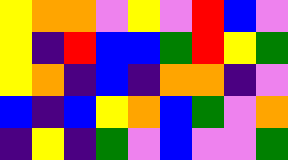[["yellow", "orange", "orange", "violet", "yellow", "violet", "red", "blue", "violet"], ["yellow", "indigo", "red", "blue", "blue", "green", "red", "yellow", "green"], ["yellow", "orange", "indigo", "blue", "indigo", "orange", "orange", "indigo", "violet"], ["blue", "indigo", "blue", "yellow", "orange", "blue", "green", "violet", "orange"], ["indigo", "yellow", "indigo", "green", "violet", "blue", "violet", "violet", "green"]]